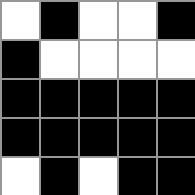[["white", "black", "white", "white", "black"], ["black", "white", "white", "white", "white"], ["black", "black", "black", "black", "black"], ["black", "black", "black", "black", "black"], ["white", "black", "white", "black", "black"]]